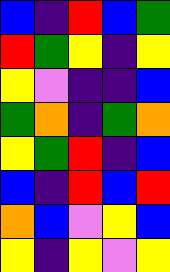[["blue", "indigo", "red", "blue", "green"], ["red", "green", "yellow", "indigo", "yellow"], ["yellow", "violet", "indigo", "indigo", "blue"], ["green", "orange", "indigo", "green", "orange"], ["yellow", "green", "red", "indigo", "blue"], ["blue", "indigo", "red", "blue", "red"], ["orange", "blue", "violet", "yellow", "blue"], ["yellow", "indigo", "yellow", "violet", "yellow"]]